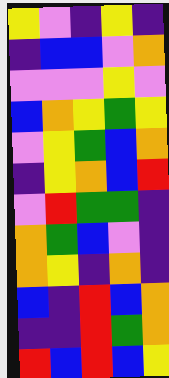[["yellow", "violet", "indigo", "yellow", "indigo"], ["indigo", "blue", "blue", "violet", "orange"], ["violet", "violet", "violet", "yellow", "violet"], ["blue", "orange", "yellow", "green", "yellow"], ["violet", "yellow", "green", "blue", "orange"], ["indigo", "yellow", "orange", "blue", "red"], ["violet", "red", "green", "green", "indigo"], ["orange", "green", "blue", "violet", "indigo"], ["orange", "yellow", "indigo", "orange", "indigo"], ["blue", "indigo", "red", "blue", "orange"], ["indigo", "indigo", "red", "green", "orange"], ["red", "blue", "red", "blue", "yellow"]]